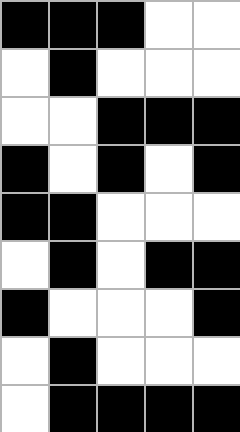[["black", "black", "black", "white", "white"], ["white", "black", "white", "white", "white"], ["white", "white", "black", "black", "black"], ["black", "white", "black", "white", "black"], ["black", "black", "white", "white", "white"], ["white", "black", "white", "black", "black"], ["black", "white", "white", "white", "black"], ["white", "black", "white", "white", "white"], ["white", "black", "black", "black", "black"]]